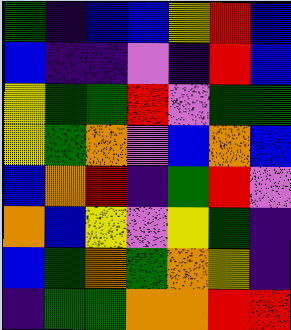[["green", "indigo", "blue", "blue", "yellow", "red", "blue"], ["blue", "indigo", "indigo", "violet", "indigo", "red", "blue"], ["yellow", "green", "green", "red", "violet", "green", "green"], ["yellow", "green", "orange", "violet", "blue", "orange", "blue"], ["blue", "orange", "red", "indigo", "green", "red", "violet"], ["orange", "blue", "yellow", "violet", "yellow", "green", "indigo"], ["blue", "green", "orange", "green", "orange", "yellow", "indigo"], ["indigo", "green", "green", "orange", "orange", "red", "red"]]